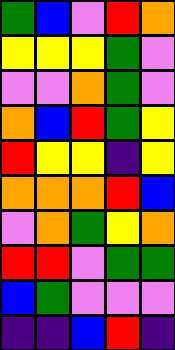[["green", "blue", "violet", "red", "orange"], ["yellow", "yellow", "yellow", "green", "violet"], ["violet", "violet", "orange", "green", "violet"], ["orange", "blue", "red", "green", "yellow"], ["red", "yellow", "yellow", "indigo", "yellow"], ["orange", "orange", "orange", "red", "blue"], ["violet", "orange", "green", "yellow", "orange"], ["red", "red", "violet", "green", "green"], ["blue", "green", "violet", "violet", "violet"], ["indigo", "indigo", "blue", "red", "indigo"]]